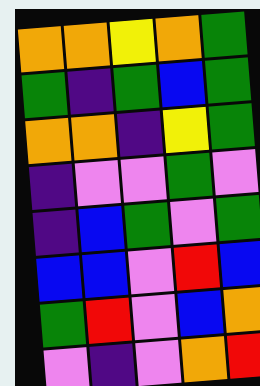[["orange", "orange", "yellow", "orange", "green"], ["green", "indigo", "green", "blue", "green"], ["orange", "orange", "indigo", "yellow", "green"], ["indigo", "violet", "violet", "green", "violet"], ["indigo", "blue", "green", "violet", "green"], ["blue", "blue", "violet", "red", "blue"], ["green", "red", "violet", "blue", "orange"], ["violet", "indigo", "violet", "orange", "red"]]